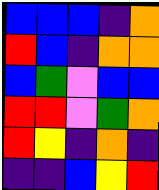[["blue", "blue", "blue", "indigo", "orange"], ["red", "blue", "indigo", "orange", "orange"], ["blue", "green", "violet", "blue", "blue"], ["red", "red", "violet", "green", "orange"], ["red", "yellow", "indigo", "orange", "indigo"], ["indigo", "indigo", "blue", "yellow", "red"]]